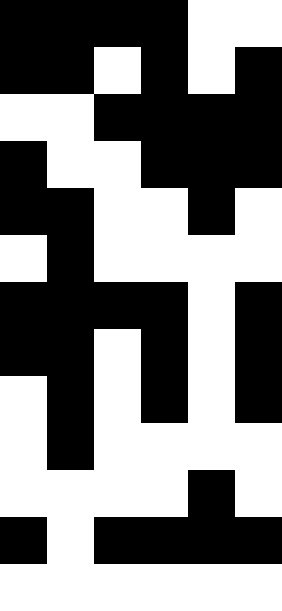[["black", "black", "black", "black", "white", "white"], ["black", "black", "white", "black", "white", "black"], ["white", "white", "black", "black", "black", "black"], ["black", "white", "white", "black", "black", "black"], ["black", "black", "white", "white", "black", "white"], ["white", "black", "white", "white", "white", "white"], ["black", "black", "black", "black", "white", "black"], ["black", "black", "white", "black", "white", "black"], ["white", "black", "white", "black", "white", "black"], ["white", "black", "white", "white", "white", "white"], ["white", "white", "white", "white", "black", "white"], ["black", "white", "black", "black", "black", "black"], ["white", "white", "white", "white", "white", "white"]]